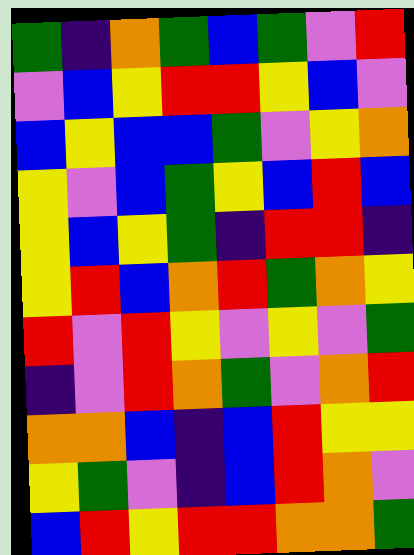[["green", "indigo", "orange", "green", "blue", "green", "violet", "red"], ["violet", "blue", "yellow", "red", "red", "yellow", "blue", "violet"], ["blue", "yellow", "blue", "blue", "green", "violet", "yellow", "orange"], ["yellow", "violet", "blue", "green", "yellow", "blue", "red", "blue"], ["yellow", "blue", "yellow", "green", "indigo", "red", "red", "indigo"], ["yellow", "red", "blue", "orange", "red", "green", "orange", "yellow"], ["red", "violet", "red", "yellow", "violet", "yellow", "violet", "green"], ["indigo", "violet", "red", "orange", "green", "violet", "orange", "red"], ["orange", "orange", "blue", "indigo", "blue", "red", "yellow", "yellow"], ["yellow", "green", "violet", "indigo", "blue", "red", "orange", "violet"], ["blue", "red", "yellow", "red", "red", "orange", "orange", "green"]]